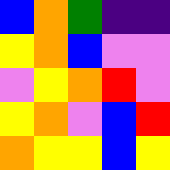[["blue", "orange", "green", "indigo", "indigo"], ["yellow", "orange", "blue", "violet", "violet"], ["violet", "yellow", "orange", "red", "violet"], ["yellow", "orange", "violet", "blue", "red"], ["orange", "yellow", "yellow", "blue", "yellow"]]